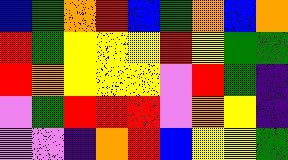[["blue", "green", "orange", "red", "blue", "green", "orange", "blue", "orange"], ["red", "green", "yellow", "yellow", "yellow", "red", "yellow", "green", "green"], ["red", "orange", "yellow", "yellow", "yellow", "violet", "red", "green", "indigo"], ["violet", "green", "red", "red", "red", "violet", "orange", "yellow", "indigo"], ["violet", "violet", "indigo", "orange", "red", "blue", "yellow", "yellow", "green"]]